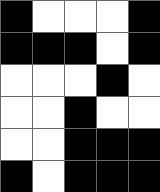[["black", "white", "white", "white", "black"], ["black", "black", "black", "white", "black"], ["white", "white", "white", "black", "white"], ["white", "white", "black", "white", "white"], ["white", "white", "black", "black", "black"], ["black", "white", "black", "black", "black"]]